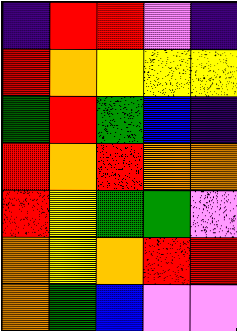[["indigo", "red", "red", "violet", "indigo"], ["red", "orange", "yellow", "yellow", "yellow"], ["green", "red", "green", "blue", "indigo"], ["red", "orange", "red", "orange", "orange"], ["red", "yellow", "green", "green", "violet"], ["orange", "yellow", "orange", "red", "red"], ["orange", "green", "blue", "violet", "violet"]]